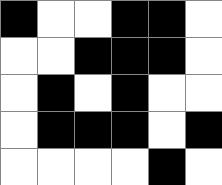[["black", "white", "white", "black", "black", "white"], ["white", "white", "black", "black", "black", "white"], ["white", "black", "white", "black", "white", "white"], ["white", "black", "black", "black", "white", "black"], ["white", "white", "white", "white", "black", "white"]]